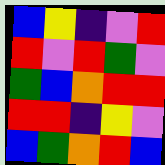[["blue", "yellow", "indigo", "violet", "red"], ["red", "violet", "red", "green", "violet"], ["green", "blue", "orange", "red", "red"], ["red", "red", "indigo", "yellow", "violet"], ["blue", "green", "orange", "red", "blue"]]